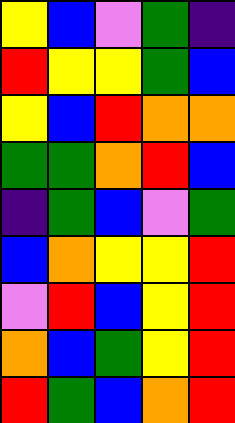[["yellow", "blue", "violet", "green", "indigo"], ["red", "yellow", "yellow", "green", "blue"], ["yellow", "blue", "red", "orange", "orange"], ["green", "green", "orange", "red", "blue"], ["indigo", "green", "blue", "violet", "green"], ["blue", "orange", "yellow", "yellow", "red"], ["violet", "red", "blue", "yellow", "red"], ["orange", "blue", "green", "yellow", "red"], ["red", "green", "blue", "orange", "red"]]